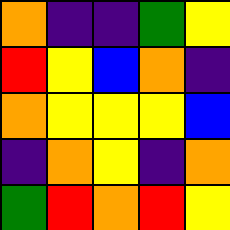[["orange", "indigo", "indigo", "green", "yellow"], ["red", "yellow", "blue", "orange", "indigo"], ["orange", "yellow", "yellow", "yellow", "blue"], ["indigo", "orange", "yellow", "indigo", "orange"], ["green", "red", "orange", "red", "yellow"]]